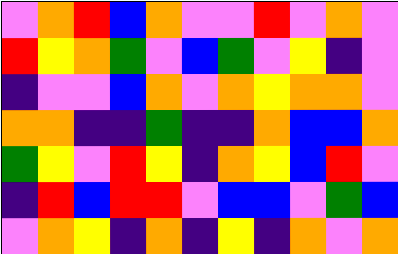[["violet", "orange", "red", "blue", "orange", "violet", "violet", "red", "violet", "orange", "violet"], ["red", "yellow", "orange", "green", "violet", "blue", "green", "violet", "yellow", "indigo", "violet"], ["indigo", "violet", "violet", "blue", "orange", "violet", "orange", "yellow", "orange", "orange", "violet"], ["orange", "orange", "indigo", "indigo", "green", "indigo", "indigo", "orange", "blue", "blue", "orange"], ["green", "yellow", "violet", "red", "yellow", "indigo", "orange", "yellow", "blue", "red", "violet"], ["indigo", "red", "blue", "red", "red", "violet", "blue", "blue", "violet", "green", "blue"], ["violet", "orange", "yellow", "indigo", "orange", "indigo", "yellow", "indigo", "orange", "violet", "orange"]]